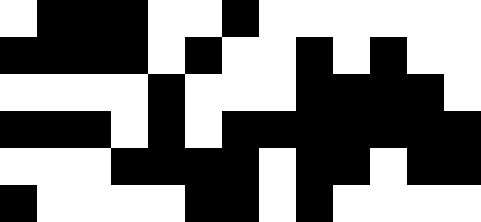[["white", "black", "black", "black", "white", "white", "black", "white", "white", "white", "white", "white", "white"], ["black", "black", "black", "black", "white", "black", "white", "white", "black", "white", "black", "white", "white"], ["white", "white", "white", "white", "black", "white", "white", "white", "black", "black", "black", "black", "white"], ["black", "black", "black", "white", "black", "white", "black", "black", "black", "black", "black", "black", "black"], ["white", "white", "white", "black", "black", "black", "black", "white", "black", "black", "white", "black", "black"], ["black", "white", "white", "white", "white", "black", "black", "white", "black", "white", "white", "white", "white"]]